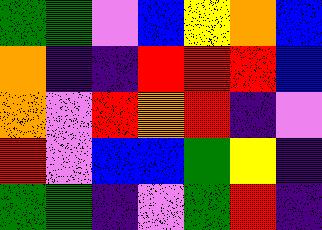[["green", "green", "violet", "blue", "yellow", "orange", "blue"], ["orange", "indigo", "indigo", "red", "red", "red", "blue"], ["orange", "violet", "red", "orange", "red", "indigo", "violet"], ["red", "violet", "blue", "blue", "green", "yellow", "indigo"], ["green", "green", "indigo", "violet", "green", "red", "indigo"]]